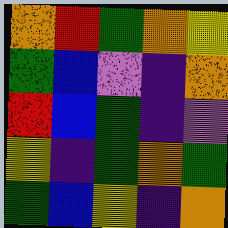[["orange", "red", "green", "orange", "yellow"], ["green", "blue", "violet", "indigo", "orange"], ["red", "blue", "green", "indigo", "violet"], ["yellow", "indigo", "green", "orange", "green"], ["green", "blue", "yellow", "indigo", "orange"]]